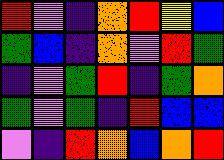[["red", "violet", "indigo", "orange", "red", "yellow", "blue"], ["green", "blue", "indigo", "orange", "violet", "red", "green"], ["indigo", "violet", "green", "red", "indigo", "green", "orange"], ["green", "violet", "green", "indigo", "red", "blue", "blue"], ["violet", "indigo", "red", "orange", "blue", "orange", "red"]]